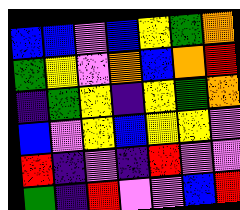[["blue", "blue", "violet", "blue", "yellow", "green", "orange"], ["green", "yellow", "violet", "orange", "blue", "orange", "red"], ["indigo", "green", "yellow", "indigo", "yellow", "green", "orange"], ["blue", "violet", "yellow", "blue", "yellow", "yellow", "violet"], ["red", "indigo", "violet", "indigo", "red", "violet", "violet"], ["green", "indigo", "red", "violet", "violet", "blue", "red"]]